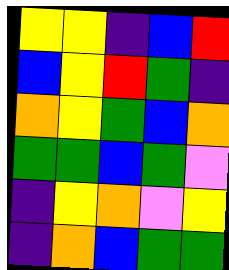[["yellow", "yellow", "indigo", "blue", "red"], ["blue", "yellow", "red", "green", "indigo"], ["orange", "yellow", "green", "blue", "orange"], ["green", "green", "blue", "green", "violet"], ["indigo", "yellow", "orange", "violet", "yellow"], ["indigo", "orange", "blue", "green", "green"]]